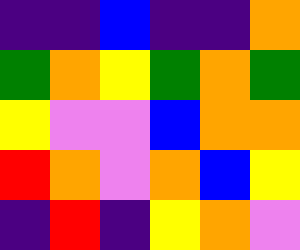[["indigo", "indigo", "blue", "indigo", "indigo", "orange"], ["green", "orange", "yellow", "green", "orange", "green"], ["yellow", "violet", "violet", "blue", "orange", "orange"], ["red", "orange", "violet", "orange", "blue", "yellow"], ["indigo", "red", "indigo", "yellow", "orange", "violet"]]